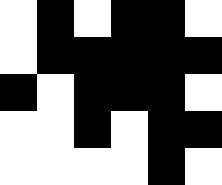[["white", "black", "white", "black", "black", "white"], ["white", "black", "black", "black", "black", "black"], ["black", "white", "black", "black", "black", "white"], ["white", "white", "black", "white", "black", "black"], ["white", "white", "white", "white", "black", "white"]]